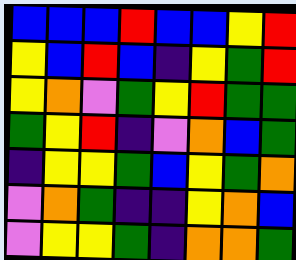[["blue", "blue", "blue", "red", "blue", "blue", "yellow", "red"], ["yellow", "blue", "red", "blue", "indigo", "yellow", "green", "red"], ["yellow", "orange", "violet", "green", "yellow", "red", "green", "green"], ["green", "yellow", "red", "indigo", "violet", "orange", "blue", "green"], ["indigo", "yellow", "yellow", "green", "blue", "yellow", "green", "orange"], ["violet", "orange", "green", "indigo", "indigo", "yellow", "orange", "blue"], ["violet", "yellow", "yellow", "green", "indigo", "orange", "orange", "green"]]